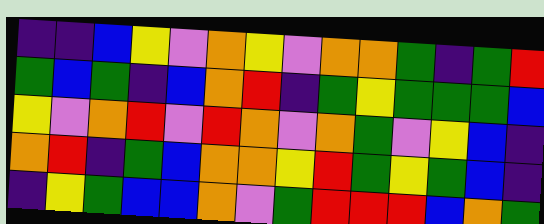[["indigo", "indigo", "blue", "yellow", "violet", "orange", "yellow", "violet", "orange", "orange", "green", "indigo", "green", "red"], ["green", "blue", "green", "indigo", "blue", "orange", "red", "indigo", "green", "yellow", "green", "green", "green", "blue"], ["yellow", "violet", "orange", "red", "violet", "red", "orange", "violet", "orange", "green", "violet", "yellow", "blue", "indigo"], ["orange", "red", "indigo", "green", "blue", "orange", "orange", "yellow", "red", "green", "yellow", "green", "blue", "indigo"], ["indigo", "yellow", "green", "blue", "blue", "orange", "violet", "green", "red", "red", "red", "blue", "orange", "green"]]